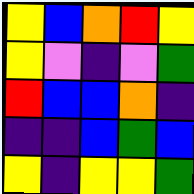[["yellow", "blue", "orange", "red", "yellow"], ["yellow", "violet", "indigo", "violet", "green"], ["red", "blue", "blue", "orange", "indigo"], ["indigo", "indigo", "blue", "green", "blue"], ["yellow", "indigo", "yellow", "yellow", "green"]]